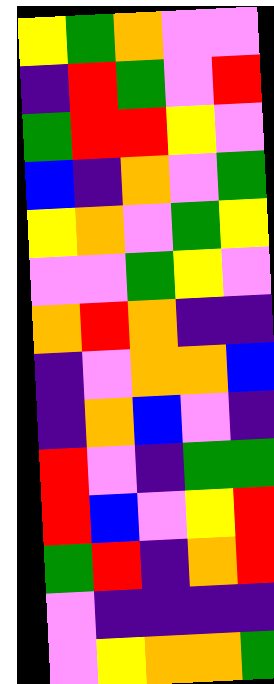[["yellow", "green", "orange", "violet", "violet"], ["indigo", "red", "green", "violet", "red"], ["green", "red", "red", "yellow", "violet"], ["blue", "indigo", "orange", "violet", "green"], ["yellow", "orange", "violet", "green", "yellow"], ["violet", "violet", "green", "yellow", "violet"], ["orange", "red", "orange", "indigo", "indigo"], ["indigo", "violet", "orange", "orange", "blue"], ["indigo", "orange", "blue", "violet", "indigo"], ["red", "violet", "indigo", "green", "green"], ["red", "blue", "violet", "yellow", "red"], ["green", "red", "indigo", "orange", "red"], ["violet", "indigo", "indigo", "indigo", "indigo"], ["violet", "yellow", "orange", "orange", "green"]]